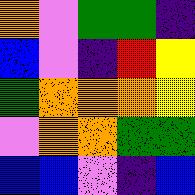[["orange", "violet", "green", "green", "indigo"], ["blue", "violet", "indigo", "red", "yellow"], ["green", "orange", "orange", "orange", "yellow"], ["violet", "orange", "orange", "green", "green"], ["blue", "blue", "violet", "indigo", "blue"]]